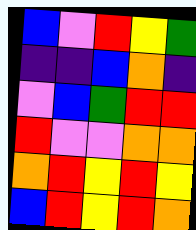[["blue", "violet", "red", "yellow", "green"], ["indigo", "indigo", "blue", "orange", "indigo"], ["violet", "blue", "green", "red", "red"], ["red", "violet", "violet", "orange", "orange"], ["orange", "red", "yellow", "red", "yellow"], ["blue", "red", "yellow", "red", "orange"]]